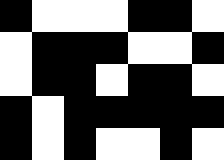[["black", "white", "white", "white", "black", "black", "white"], ["white", "black", "black", "black", "white", "white", "black"], ["white", "black", "black", "white", "black", "black", "white"], ["black", "white", "black", "black", "black", "black", "black"], ["black", "white", "black", "white", "white", "black", "white"]]